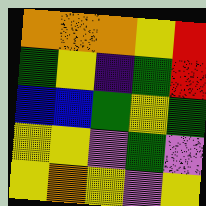[["orange", "orange", "orange", "yellow", "red"], ["green", "yellow", "indigo", "green", "red"], ["blue", "blue", "green", "yellow", "green"], ["yellow", "yellow", "violet", "green", "violet"], ["yellow", "orange", "yellow", "violet", "yellow"]]